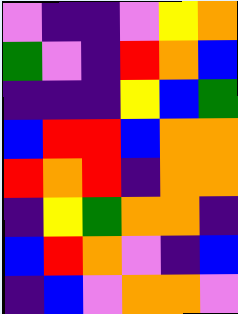[["violet", "indigo", "indigo", "violet", "yellow", "orange"], ["green", "violet", "indigo", "red", "orange", "blue"], ["indigo", "indigo", "indigo", "yellow", "blue", "green"], ["blue", "red", "red", "blue", "orange", "orange"], ["red", "orange", "red", "indigo", "orange", "orange"], ["indigo", "yellow", "green", "orange", "orange", "indigo"], ["blue", "red", "orange", "violet", "indigo", "blue"], ["indigo", "blue", "violet", "orange", "orange", "violet"]]